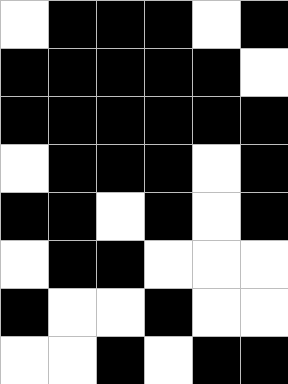[["white", "black", "black", "black", "white", "black"], ["black", "black", "black", "black", "black", "white"], ["black", "black", "black", "black", "black", "black"], ["white", "black", "black", "black", "white", "black"], ["black", "black", "white", "black", "white", "black"], ["white", "black", "black", "white", "white", "white"], ["black", "white", "white", "black", "white", "white"], ["white", "white", "black", "white", "black", "black"]]